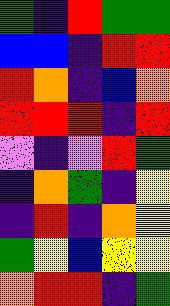[["green", "indigo", "red", "green", "green"], ["blue", "blue", "indigo", "red", "red"], ["red", "orange", "indigo", "blue", "orange"], ["red", "red", "red", "indigo", "red"], ["violet", "indigo", "violet", "red", "green"], ["indigo", "orange", "green", "indigo", "yellow"], ["indigo", "red", "indigo", "orange", "yellow"], ["green", "yellow", "blue", "yellow", "yellow"], ["orange", "red", "red", "indigo", "green"]]